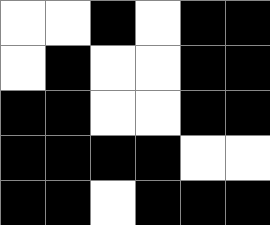[["white", "white", "black", "white", "black", "black"], ["white", "black", "white", "white", "black", "black"], ["black", "black", "white", "white", "black", "black"], ["black", "black", "black", "black", "white", "white"], ["black", "black", "white", "black", "black", "black"]]